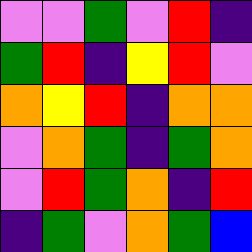[["violet", "violet", "green", "violet", "red", "indigo"], ["green", "red", "indigo", "yellow", "red", "violet"], ["orange", "yellow", "red", "indigo", "orange", "orange"], ["violet", "orange", "green", "indigo", "green", "orange"], ["violet", "red", "green", "orange", "indigo", "red"], ["indigo", "green", "violet", "orange", "green", "blue"]]